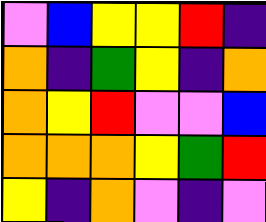[["violet", "blue", "yellow", "yellow", "red", "indigo"], ["orange", "indigo", "green", "yellow", "indigo", "orange"], ["orange", "yellow", "red", "violet", "violet", "blue"], ["orange", "orange", "orange", "yellow", "green", "red"], ["yellow", "indigo", "orange", "violet", "indigo", "violet"]]